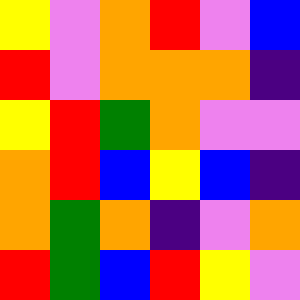[["yellow", "violet", "orange", "red", "violet", "blue"], ["red", "violet", "orange", "orange", "orange", "indigo"], ["yellow", "red", "green", "orange", "violet", "violet"], ["orange", "red", "blue", "yellow", "blue", "indigo"], ["orange", "green", "orange", "indigo", "violet", "orange"], ["red", "green", "blue", "red", "yellow", "violet"]]